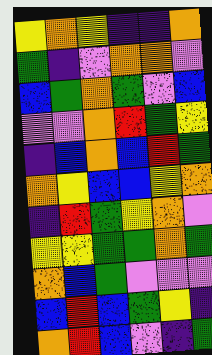[["yellow", "orange", "yellow", "indigo", "indigo", "orange"], ["green", "indigo", "violet", "orange", "orange", "violet"], ["blue", "green", "orange", "green", "violet", "blue"], ["violet", "violet", "orange", "red", "green", "yellow"], ["indigo", "blue", "orange", "blue", "red", "green"], ["orange", "yellow", "blue", "blue", "yellow", "orange"], ["indigo", "red", "green", "yellow", "orange", "violet"], ["yellow", "yellow", "green", "green", "orange", "green"], ["orange", "blue", "green", "violet", "violet", "violet"], ["blue", "red", "blue", "green", "yellow", "indigo"], ["orange", "red", "blue", "violet", "indigo", "green"]]